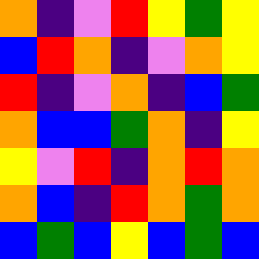[["orange", "indigo", "violet", "red", "yellow", "green", "yellow"], ["blue", "red", "orange", "indigo", "violet", "orange", "yellow"], ["red", "indigo", "violet", "orange", "indigo", "blue", "green"], ["orange", "blue", "blue", "green", "orange", "indigo", "yellow"], ["yellow", "violet", "red", "indigo", "orange", "red", "orange"], ["orange", "blue", "indigo", "red", "orange", "green", "orange"], ["blue", "green", "blue", "yellow", "blue", "green", "blue"]]